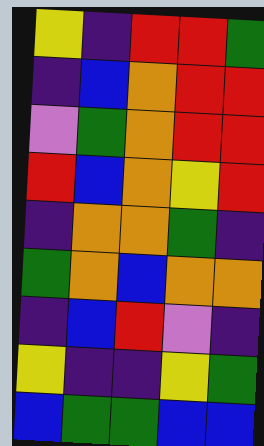[["yellow", "indigo", "red", "red", "green"], ["indigo", "blue", "orange", "red", "red"], ["violet", "green", "orange", "red", "red"], ["red", "blue", "orange", "yellow", "red"], ["indigo", "orange", "orange", "green", "indigo"], ["green", "orange", "blue", "orange", "orange"], ["indigo", "blue", "red", "violet", "indigo"], ["yellow", "indigo", "indigo", "yellow", "green"], ["blue", "green", "green", "blue", "blue"]]